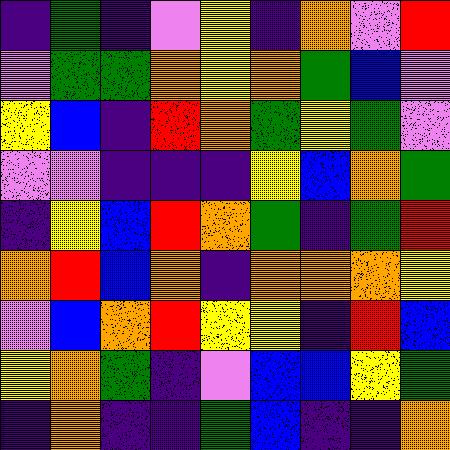[["indigo", "green", "indigo", "violet", "yellow", "indigo", "orange", "violet", "red"], ["violet", "green", "green", "orange", "yellow", "orange", "green", "blue", "violet"], ["yellow", "blue", "indigo", "red", "orange", "green", "yellow", "green", "violet"], ["violet", "violet", "indigo", "indigo", "indigo", "yellow", "blue", "orange", "green"], ["indigo", "yellow", "blue", "red", "orange", "green", "indigo", "green", "red"], ["orange", "red", "blue", "orange", "indigo", "orange", "orange", "orange", "yellow"], ["violet", "blue", "orange", "red", "yellow", "yellow", "indigo", "red", "blue"], ["yellow", "orange", "green", "indigo", "violet", "blue", "blue", "yellow", "green"], ["indigo", "orange", "indigo", "indigo", "green", "blue", "indigo", "indigo", "orange"]]